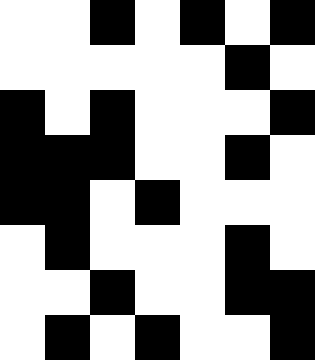[["white", "white", "black", "white", "black", "white", "black"], ["white", "white", "white", "white", "white", "black", "white"], ["black", "white", "black", "white", "white", "white", "black"], ["black", "black", "black", "white", "white", "black", "white"], ["black", "black", "white", "black", "white", "white", "white"], ["white", "black", "white", "white", "white", "black", "white"], ["white", "white", "black", "white", "white", "black", "black"], ["white", "black", "white", "black", "white", "white", "black"]]